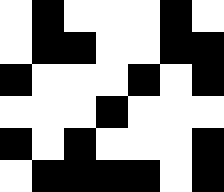[["white", "black", "white", "white", "white", "black", "white"], ["white", "black", "black", "white", "white", "black", "black"], ["black", "white", "white", "white", "black", "white", "black"], ["white", "white", "white", "black", "white", "white", "white"], ["black", "white", "black", "white", "white", "white", "black"], ["white", "black", "black", "black", "black", "white", "black"]]